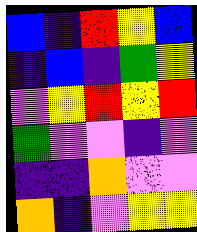[["blue", "indigo", "red", "yellow", "blue"], ["indigo", "blue", "indigo", "green", "yellow"], ["violet", "yellow", "red", "yellow", "red"], ["green", "violet", "violet", "indigo", "violet"], ["indigo", "indigo", "orange", "violet", "violet"], ["orange", "indigo", "violet", "yellow", "yellow"]]